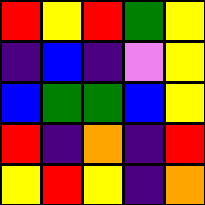[["red", "yellow", "red", "green", "yellow"], ["indigo", "blue", "indigo", "violet", "yellow"], ["blue", "green", "green", "blue", "yellow"], ["red", "indigo", "orange", "indigo", "red"], ["yellow", "red", "yellow", "indigo", "orange"]]